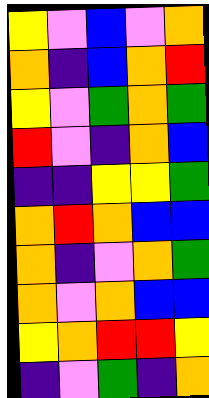[["yellow", "violet", "blue", "violet", "orange"], ["orange", "indigo", "blue", "orange", "red"], ["yellow", "violet", "green", "orange", "green"], ["red", "violet", "indigo", "orange", "blue"], ["indigo", "indigo", "yellow", "yellow", "green"], ["orange", "red", "orange", "blue", "blue"], ["orange", "indigo", "violet", "orange", "green"], ["orange", "violet", "orange", "blue", "blue"], ["yellow", "orange", "red", "red", "yellow"], ["indigo", "violet", "green", "indigo", "orange"]]